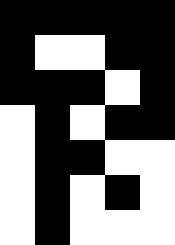[["black", "black", "black", "black", "black"], ["black", "white", "white", "black", "black"], ["black", "black", "black", "white", "black"], ["white", "black", "white", "black", "black"], ["white", "black", "black", "white", "white"], ["white", "black", "white", "black", "white"], ["white", "black", "white", "white", "white"]]